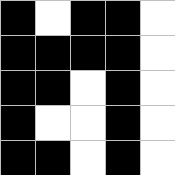[["black", "white", "black", "black", "white"], ["black", "black", "black", "black", "white"], ["black", "black", "white", "black", "white"], ["black", "white", "white", "black", "white"], ["black", "black", "white", "black", "white"]]